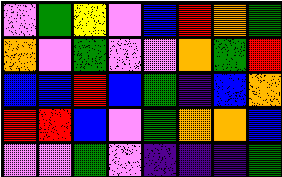[["violet", "green", "yellow", "violet", "blue", "red", "orange", "green"], ["orange", "violet", "green", "violet", "violet", "orange", "green", "red"], ["blue", "blue", "red", "blue", "green", "indigo", "blue", "orange"], ["red", "red", "blue", "violet", "green", "orange", "orange", "blue"], ["violet", "violet", "green", "violet", "indigo", "indigo", "indigo", "green"]]